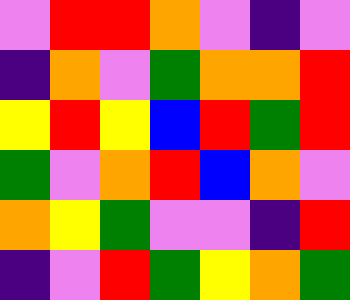[["violet", "red", "red", "orange", "violet", "indigo", "violet"], ["indigo", "orange", "violet", "green", "orange", "orange", "red"], ["yellow", "red", "yellow", "blue", "red", "green", "red"], ["green", "violet", "orange", "red", "blue", "orange", "violet"], ["orange", "yellow", "green", "violet", "violet", "indigo", "red"], ["indigo", "violet", "red", "green", "yellow", "orange", "green"]]